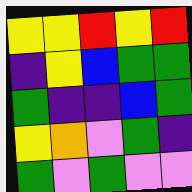[["yellow", "yellow", "red", "yellow", "red"], ["indigo", "yellow", "blue", "green", "green"], ["green", "indigo", "indigo", "blue", "green"], ["yellow", "orange", "violet", "green", "indigo"], ["green", "violet", "green", "violet", "violet"]]